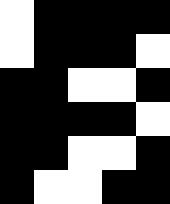[["white", "black", "black", "black", "black"], ["white", "black", "black", "black", "white"], ["black", "black", "white", "white", "black"], ["black", "black", "black", "black", "white"], ["black", "black", "white", "white", "black"], ["black", "white", "white", "black", "black"]]